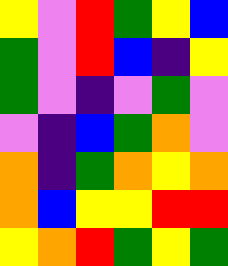[["yellow", "violet", "red", "green", "yellow", "blue"], ["green", "violet", "red", "blue", "indigo", "yellow"], ["green", "violet", "indigo", "violet", "green", "violet"], ["violet", "indigo", "blue", "green", "orange", "violet"], ["orange", "indigo", "green", "orange", "yellow", "orange"], ["orange", "blue", "yellow", "yellow", "red", "red"], ["yellow", "orange", "red", "green", "yellow", "green"]]